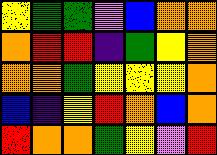[["yellow", "green", "green", "violet", "blue", "orange", "orange"], ["orange", "red", "red", "indigo", "green", "yellow", "orange"], ["orange", "orange", "green", "yellow", "yellow", "yellow", "orange"], ["blue", "indigo", "yellow", "red", "orange", "blue", "orange"], ["red", "orange", "orange", "green", "yellow", "violet", "red"]]